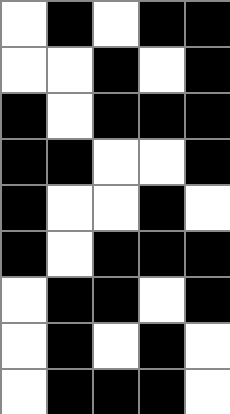[["white", "black", "white", "black", "black"], ["white", "white", "black", "white", "black"], ["black", "white", "black", "black", "black"], ["black", "black", "white", "white", "black"], ["black", "white", "white", "black", "white"], ["black", "white", "black", "black", "black"], ["white", "black", "black", "white", "black"], ["white", "black", "white", "black", "white"], ["white", "black", "black", "black", "white"]]